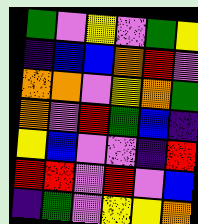[["green", "violet", "yellow", "violet", "green", "yellow"], ["indigo", "blue", "blue", "orange", "red", "violet"], ["orange", "orange", "violet", "yellow", "orange", "green"], ["orange", "violet", "red", "green", "blue", "indigo"], ["yellow", "blue", "violet", "violet", "indigo", "red"], ["red", "red", "violet", "red", "violet", "blue"], ["indigo", "green", "violet", "yellow", "yellow", "orange"]]